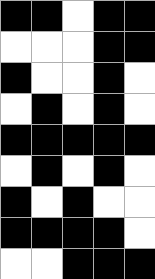[["black", "black", "white", "black", "black"], ["white", "white", "white", "black", "black"], ["black", "white", "white", "black", "white"], ["white", "black", "white", "black", "white"], ["black", "black", "black", "black", "black"], ["white", "black", "white", "black", "white"], ["black", "white", "black", "white", "white"], ["black", "black", "black", "black", "white"], ["white", "white", "black", "black", "black"]]